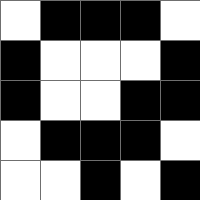[["white", "black", "black", "black", "white"], ["black", "white", "white", "white", "black"], ["black", "white", "white", "black", "black"], ["white", "black", "black", "black", "white"], ["white", "white", "black", "white", "black"]]